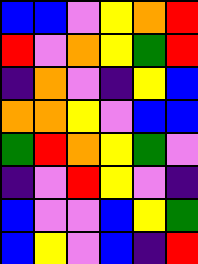[["blue", "blue", "violet", "yellow", "orange", "red"], ["red", "violet", "orange", "yellow", "green", "red"], ["indigo", "orange", "violet", "indigo", "yellow", "blue"], ["orange", "orange", "yellow", "violet", "blue", "blue"], ["green", "red", "orange", "yellow", "green", "violet"], ["indigo", "violet", "red", "yellow", "violet", "indigo"], ["blue", "violet", "violet", "blue", "yellow", "green"], ["blue", "yellow", "violet", "blue", "indigo", "red"]]